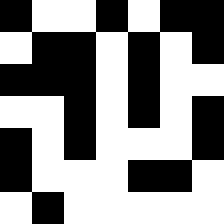[["black", "white", "white", "black", "white", "black", "black"], ["white", "black", "black", "white", "black", "white", "black"], ["black", "black", "black", "white", "black", "white", "white"], ["white", "white", "black", "white", "black", "white", "black"], ["black", "white", "black", "white", "white", "white", "black"], ["black", "white", "white", "white", "black", "black", "white"], ["white", "black", "white", "white", "white", "white", "white"]]